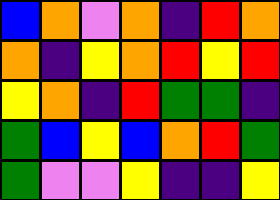[["blue", "orange", "violet", "orange", "indigo", "red", "orange"], ["orange", "indigo", "yellow", "orange", "red", "yellow", "red"], ["yellow", "orange", "indigo", "red", "green", "green", "indigo"], ["green", "blue", "yellow", "blue", "orange", "red", "green"], ["green", "violet", "violet", "yellow", "indigo", "indigo", "yellow"]]